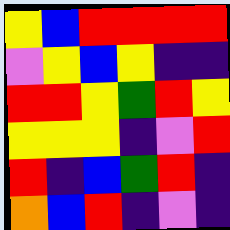[["yellow", "blue", "red", "red", "red", "red"], ["violet", "yellow", "blue", "yellow", "indigo", "indigo"], ["red", "red", "yellow", "green", "red", "yellow"], ["yellow", "yellow", "yellow", "indigo", "violet", "red"], ["red", "indigo", "blue", "green", "red", "indigo"], ["orange", "blue", "red", "indigo", "violet", "indigo"]]